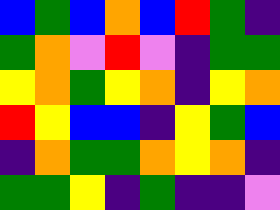[["blue", "green", "blue", "orange", "blue", "red", "green", "indigo"], ["green", "orange", "violet", "red", "violet", "indigo", "green", "green"], ["yellow", "orange", "green", "yellow", "orange", "indigo", "yellow", "orange"], ["red", "yellow", "blue", "blue", "indigo", "yellow", "green", "blue"], ["indigo", "orange", "green", "green", "orange", "yellow", "orange", "indigo"], ["green", "green", "yellow", "indigo", "green", "indigo", "indigo", "violet"]]